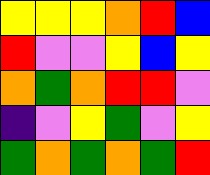[["yellow", "yellow", "yellow", "orange", "red", "blue"], ["red", "violet", "violet", "yellow", "blue", "yellow"], ["orange", "green", "orange", "red", "red", "violet"], ["indigo", "violet", "yellow", "green", "violet", "yellow"], ["green", "orange", "green", "orange", "green", "red"]]